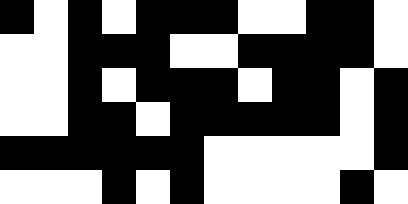[["black", "white", "black", "white", "black", "black", "black", "white", "white", "black", "black", "white"], ["white", "white", "black", "black", "black", "white", "white", "black", "black", "black", "black", "white"], ["white", "white", "black", "white", "black", "black", "black", "white", "black", "black", "white", "black"], ["white", "white", "black", "black", "white", "black", "black", "black", "black", "black", "white", "black"], ["black", "black", "black", "black", "black", "black", "white", "white", "white", "white", "white", "black"], ["white", "white", "white", "black", "white", "black", "white", "white", "white", "white", "black", "white"]]